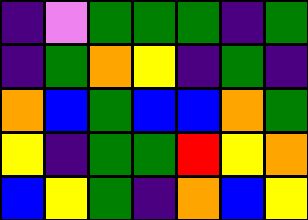[["indigo", "violet", "green", "green", "green", "indigo", "green"], ["indigo", "green", "orange", "yellow", "indigo", "green", "indigo"], ["orange", "blue", "green", "blue", "blue", "orange", "green"], ["yellow", "indigo", "green", "green", "red", "yellow", "orange"], ["blue", "yellow", "green", "indigo", "orange", "blue", "yellow"]]